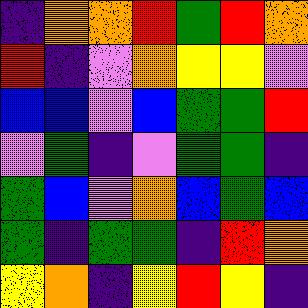[["indigo", "orange", "orange", "red", "green", "red", "orange"], ["red", "indigo", "violet", "orange", "yellow", "yellow", "violet"], ["blue", "blue", "violet", "blue", "green", "green", "red"], ["violet", "green", "indigo", "violet", "green", "green", "indigo"], ["green", "blue", "violet", "orange", "blue", "green", "blue"], ["green", "indigo", "green", "green", "indigo", "red", "orange"], ["yellow", "orange", "indigo", "yellow", "red", "yellow", "indigo"]]